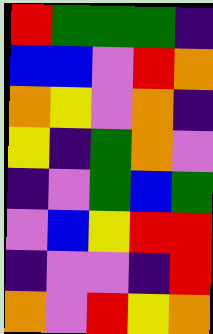[["red", "green", "green", "green", "indigo"], ["blue", "blue", "violet", "red", "orange"], ["orange", "yellow", "violet", "orange", "indigo"], ["yellow", "indigo", "green", "orange", "violet"], ["indigo", "violet", "green", "blue", "green"], ["violet", "blue", "yellow", "red", "red"], ["indigo", "violet", "violet", "indigo", "red"], ["orange", "violet", "red", "yellow", "orange"]]